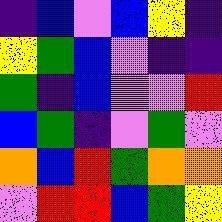[["indigo", "blue", "violet", "blue", "yellow", "indigo"], ["yellow", "green", "blue", "violet", "indigo", "indigo"], ["green", "indigo", "blue", "violet", "violet", "red"], ["blue", "green", "indigo", "violet", "green", "violet"], ["orange", "blue", "red", "green", "orange", "orange"], ["violet", "red", "red", "blue", "green", "yellow"]]